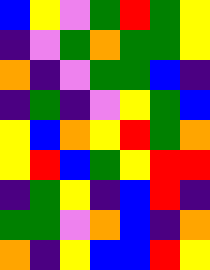[["blue", "yellow", "violet", "green", "red", "green", "yellow"], ["indigo", "violet", "green", "orange", "green", "green", "yellow"], ["orange", "indigo", "violet", "green", "green", "blue", "indigo"], ["indigo", "green", "indigo", "violet", "yellow", "green", "blue"], ["yellow", "blue", "orange", "yellow", "red", "green", "orange"], ["yellow", "red", "blue", "green", "yellow", "red", "red"], ["indigo", "green", "yellow", "indigo", "blue", "red", "indigo"], ["green", "green", "violet", "orange", "blue", "indigo", "orange"], ["orange", "indigo", "yellow", "blue", "blue", "red", "yellow"]]